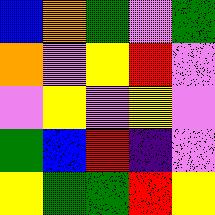[["blue", "orange", "green", "violet", "green"], ["orange", "violet", "yellow", "red", "violet"], ["violet", "yellow", "violet", "yellow", "violet"], ["green", "blue", "red", "indigo", "violet"], ["yellow", "green", "green", "red", "yellow"]]